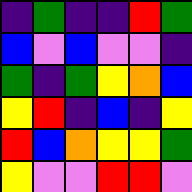[["indigo", "green", "indigo", "indigo", "red", "green"], ["blue", "violet", "blue", "violet", "violet", "indigo"], ["green", "indigo", "green", "yellow", "orange", "blue"], ["yellow", "red", "indigo", "blue", "indigo", "yellow"], ["red", "blue", "orange", "yellow", "yellow", "green"], ["yellow", "violet", "violet", "red", "red", "violet"]]